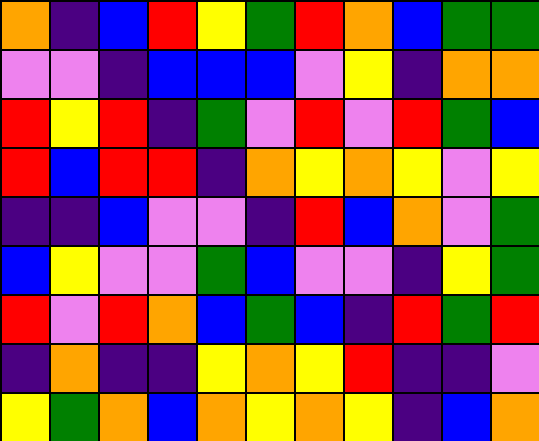[["orange", "indigo", "blue", "red", "yellow", "green", "red", "orange", "blue", "green", "green"], ["violet", "violet", "indigo", "blue", "blue", "blue", "violet", "yellow", "indigo", "orange", "orange"], ["red", "yellow", "red", "indigo", "green", "violet", "red", "violet", "red", "green", "blue"], ["red", "blue", "red", "red", "indigo", "orange", "yellow", "orange", "yellow", "violet", "yellow"], ["indigo", "indigo", "blue", "violet", "violet", "indigo", "red", "blue", "orange", "violet", "green"], ["blue", "yellow", "violet", "violet", "green", "blue", "violet", "violet", "indigo", "yellow", "green"], ["red", "violet", "red", "orange", "blue", "green", "blue", "indigo", "red", "green", "red"], ["indigo", "orange", "indigo", "indigo", "yellow", "orange", "yellow", "red", "indigo", "indigo", "violet"], ["yellow", "green", "orange", "blue", "orange", "yellow", "orange", "yellow", "indigo", "blue", "orange"]]